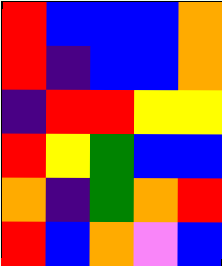[["red", "blue", "blue", "blue", "orange"], ["red", "indigo", "blue", "blue", "orange"], ["indigo", "red", "red", "yellow", "yellow"], ["red", "yellow", "green", "blue", "blue"], ["orange", "indigo", "green", "orange", "red"], ["red", "blue", "orange", "violet", "blue"]]